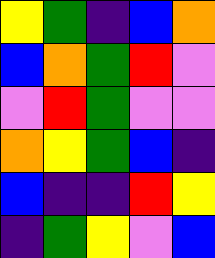[["yellow", "green", "indigo", "blue", "orange"], ["blue", "orange", "green", "red", "violet"], ["violet", "red", "green", "violet", "violet"], ["orange", "yellow", "green", "blue", "indigo"], ["blue", "indigo", "indigo", "red", "yellow"], ["indigo", "green", "yellow", "violet", "blue"]]